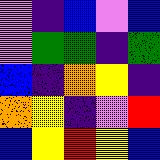[["violet", "indigo", "blue", "violet", "blue"], ["violet", "green", "green", "indigo", "green"], ["blue", "indigo", "orange", "yellow", "indigo"], ["orange", "yellow", "indigo", "violet", "red"], ["blue", "yellow", "red", "yellow", "blue"]]